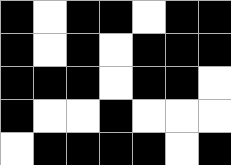[["black", "white", "black", "black", "white", "black", "black"], ["black", "white", "black", "white", "black", "black", "black"], ["black", "black", "black", "white", "black", "black", "white"], ["black", "white", "white", "black", "white", "white", "white"], ["white", "black", "black", "black", "black", "white", "black"]]